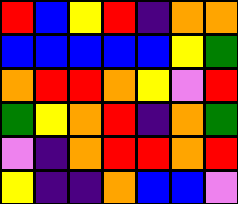[["red", "blue", "yellow", "red", "indigo", "orange", "orange"], ["blue", "blue", "blue", "blue", "blue", "yellow", "green"], ["orange", "red", "red", "orange", "yellow", "violet", "red"], ["green", "yellow", "orange", "red", "indigo", "orange", "green"], ["violet", "indigo", "orange", "red", "red", "orange", "red"], ["yellow", "indigo", "indigo", "orange", "blue", "blue", "violet"]]